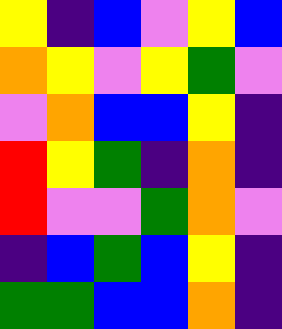[["yellow", "indigo", "blue", "violet", "yellow", "blue"], ["orange", "yellow", "violet", "yellow", "green", "violet"], ["violet", "orange", "blue", "blue", "yellow", "indigo"], ["red", "yellow", "green", "indigo", "orange", "indigo"], ["red", "violet", "violet", "green", "orange", "violet"], ["indigo", "blue", "green", "blue", "yellow", "indigo"], ["green", "green", "blue", "blue", "orange", "indigo"]]